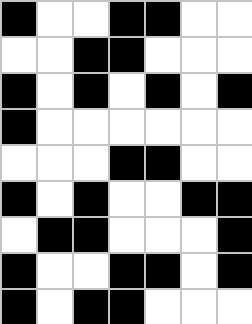[["black", "white", "white", "black", "black", "white", "white"], ["white", "white", "black", "black", "white", "white", "white"], ["black", "white", "black", "white", "black", "white", "black"], ["black", "white", "white", "white", "white", "white", "white"], ["white", "white", "white", "black", "black", "white", "white"], ["black", "white", "black", "white", "white", "black", "black"], ["white", "black", "black", "white", "white", "white", "black"], ["black", "white", "white", "black", "black", "white", "black"], ["black", "white", "black", "black", "white", "white", "white"]]